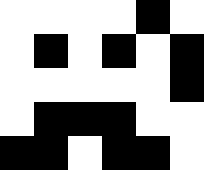[["white", "white", "white", "white", "black", "white"], ["white", "black", "white", "black", "white", "black"], ["white", "white", "white", "white", "white", "black"], ["white", "black", "black", "black", "white", "white"], ["black", "black", "white", "black", "black", "white"]]